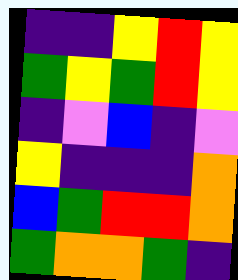[["indigo", "indigo", "yellow", "red", "yellow"], ["green", "yellow", "green", "red", "yellow"], ["indigo", "violet", "blue", "indigo", "violet"], ["yellow", "indigo", "indigo", "indigo", "orange"], ["blue", "green", "red", "red", "orange"], ["green", "orange", "orange", "green", "indigo"]]